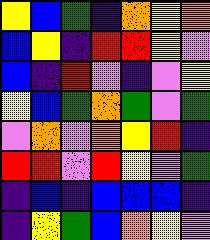[["yellow", "blue", "green", "indigo", "orange", "yellow", "orange"], ["blue", "yellow", "indigo", "red", "red", "yellow", "violet"], ["blue", "indigo", "red", "violet", "indigo", "violet", "yellow"], ["yellow", "blue", "green", "orange", "green", "violet", "green"], ["violet", "orange", "violet", "orange", "yellow", "red", "indigo"], ["red", "red", "violet", "red", "yellow", "violet", "green"], ["indigo", "blue", "indigo", "blue", "blue", "blue", "indigo"], ["indigo", "yellow", "green", "blue", "orange", "yellow", "violet"]]